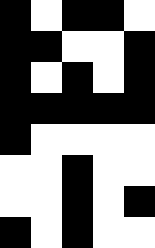[["black", "white", "black", "black", "white"], ["black", "black", "white", "white", "black"], ["black", "white", "black", "white", "black"], ["black", "black", "black", "black", "black"], ["black", "white", "white", "white", "white"], ["white", "white", "black", "white", "white"], ["white", "white", "black", "white", "black"], ["black", "white", "black", "white", "white"]]